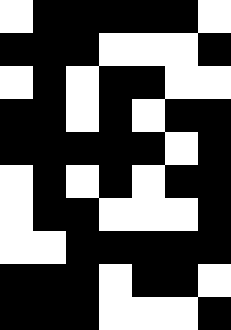[["white", "black", "black", "black", "black", "black", "white"], ["black", "black", "black", "white", "white", "white", "black"], ["white", "black", "white", "black", "black", "white", "white"], ["black", "black", "white", "black", "white", "black", "black"], ["black", "black", "black", "black", "black", "white", "black"], ["white", "black", "white", "black", "white", "black", "black"], ["white", "black", "black", "white", "white", "white", "black"], ["white", "white", "black", "black", "black", "black", "black"], ["black", "black", "black", "white", "black", "black", "white"], ["black", "black", "black", "white", "white", "white", "black"]]